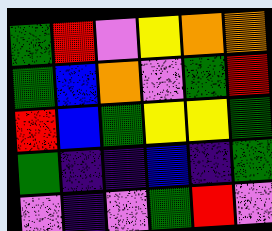[["green", "red", "violet", "yellow", "orange", "orange"], ["green", "blue", "orange", "violet", "green", "red"], ["red", "blue", "green", "yellow", "yellow", "green"], ["green", "indigo", "indigo", "blue", "indigo", "green"], ["violet", "indigo", "violet", "green", "red", "violet"]]